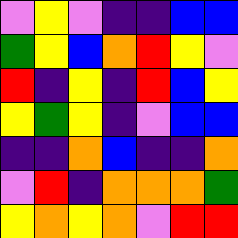[["violet", "yellow", "violet", "indigo", "indigo", "blue", "blue"], ["green", "yellow", "blue", "orange", "red", "yellow", "violet"], ["red", "indigo", "yellow", "indigo", "red", "blue", "yellow"], ["yellow", "green", "yellow", "indigo", "violet", "blue", "blue"], ["indigo", "indigo", "orange", "blue", "indigo", "indigo", "orange"], ["violet", "red", "indigo", "orange", "orange", "orange", "green"], ["yellow", "orange", "yellow", "orange", "violet", "red", "red"]]